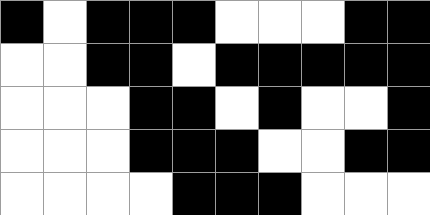[["black", "white", "black", "black", "black", "white", "white", "white", "black", "black"], ["white", "white", "black", "black", "white", "black", "black", "black", "black", "black"], ["white", "white", "white", "black", "black", "white", "black", "white", "white", "black"], ["white", "white", "white", "black", "black", "black", "white", "white", "black", "black"], ["white", "white", "white", "white", "black", "black", "black", "white", "white", "white"]]